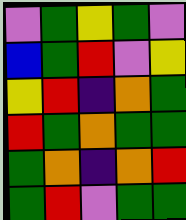[["violet", "green", "yellow", "green", "violet"], ["blue", "green", "red", "violet", "yellow"], ["yellow", "red", "indigo", "orange", "green"], ["red", "green", "orange", "green", "green"], ["green", "orange", "indigo", "orange", "red"], ["green", "red", "violet", "green", "green"]]